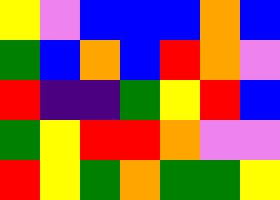[["yellow", "violet", "blue", "blue", "blue", "orange", "blue"], ["green", "blue", "orange", "blue", "red", "orange", "violet"], ["red", "indigo", "indigo", "green", "yellow", "red", "blue"], ["green", "yellow", "red", "red", "orange", "violet", "violet"], ["red", "yellow", "green", "orange", "green", "green", "yellow"]]